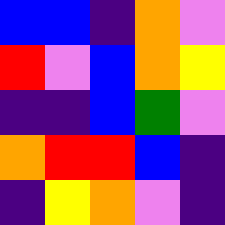[["blue", "blue", "indigo", "orange", "violet"], ["red", "violet", "blue", "orange", "yellow"], ["indigo", "indigo", "blue", "green", "violet"], ["orange", "red", "red", "blue", "indigo"], ["indigo", "yellow", "orange", "violet", "indigo"]]